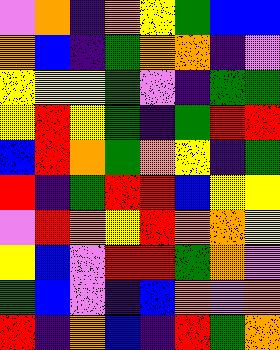[["violet", "orange", "indigo", "orange", "yellow", "green", "blue", "blue"], ["orange", "blue", "indigo", "green", "orange", "orange", "indigo", "violet"], ["yellow", "yellow", "yellow", "green", "violet", "indigo", "green", "green"], ["yellow", "red", "yellow", "green", "indigo", "green", "red", "red"], ["blue", "red", "orange", "green", "orange", "yellow", "indigo", "green"], ["red", "indigo", "green", "red", "red", "blue", "yellow", "yellow"], ["violet", "red", "orange", "yellow", "red", "orange", "orange", "yellow"], ["yellow", "blue", "violet", "red", "red", "green", "orange", "violet"], ["green", "blue", "violet", "indigo", "blue", "orange", "violet", "orange"], ["red", "indigo", "orange", "blue", "indigo", "red", "green", "orange"]]